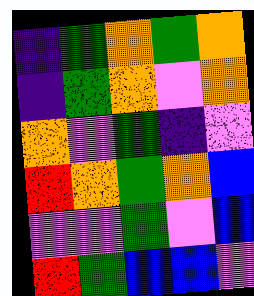[["indigo", "green", "orange", "green", "orange"], ["indigo", "green", "orange", "violet", "orange"], ["orange", "violet", "green", "indigo", "violet"], ["red", "orange", "green", "orange", "blue"], ["violet", "violet", "green", "violet", "blue"], ["red", "green", "blue", "blue", "violet"]]